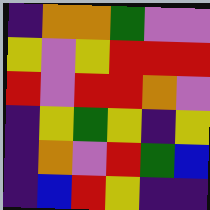[["indigo", "orange", "orange", "green", "violet", "violet"], ["yellow", "violet", "yellow", "red", "red", "red"], ["red", "violet", "red", "red", "orange", "violet"], ["indigo", "yellow", "green", "yellow", "indigo", "yellow"], ["indigo", "orange", "violet", "red", "green", "blue"], ["indigo", "blue", "red", "yellow", "indigo", "indigo"]]